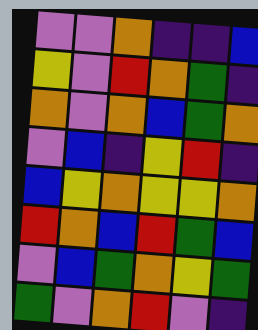[["violet", "violet", "orange", "indigo", "indigo", "blue"], ["yellow", "violet", "red", "orange", "green", "indigo"], ["orange", "violet", "orange", "blue", "green", "orange"], ["violet", "blue", "indigo", "yellow", "red", "indigo"], ["blue", "yellow", "orange", "yellow", "yellow", "orange"], ["red", "orange", "blue", "red", "green", "blue"], ["violet", "blue", "green", "orange", "yellow", "green"], ["green", "violet", "orange", "red", "violet", "indigo"]]